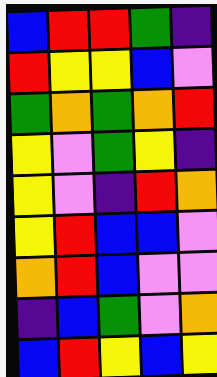[["blue", "red", "red", "green", "indigo"], ["red", "yellow", "yellow", "blue", "violet"], ["green", "orange", "green", "orange", "red"], ["yellow", "violet", "green", "yellow", "indigo"], ["yellow", "violet", "indigo", "red", "orange"], ["yellow", "red", "blue", "blue", "violet"], ["orange", "red", "blue", "violet", "violet"], ["indigo", "blue", "green", "violet", "orange"], ["blue", "red", "yellow", "blue", "yellow"]]